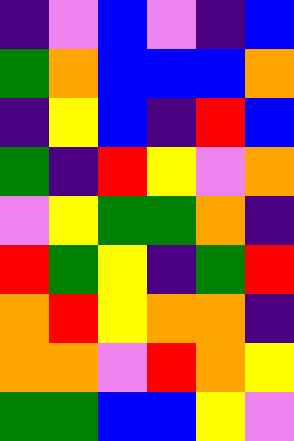[["indigo", "violet", "blue", "violet", "indigo", "blue"], ["green", "orange", "blue", "blue", "blue", "orange"], ["indigo", "yellow", "blue", "indigo", "red", "blue"], ["green", "indigo", "red", "yellow", "violet", "orange"], ["violet", "yellow", "green", "green", "orange", "indigo"], ["red", "green", "yellow", "indigo", "green", "red"], ["orange", "red", "yellow", "orange", "orange", "indigo"], ["orange", "orange", "violet", "red", "orange", "yellow"], ["green", "green", "blue", "blue", "yellow", "violet"]]